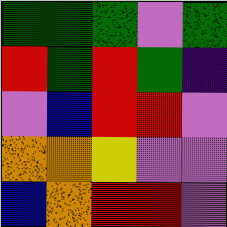[["green", "green", "green", "violet", "green"], ["red", "green", "red", "green", "indigo"], ["violet", "blue", "red", "red", "violet"], ["orange", "orange", "yellow", "violet", "violet"], ["blue", "orange", "red", "red", "violet"]]